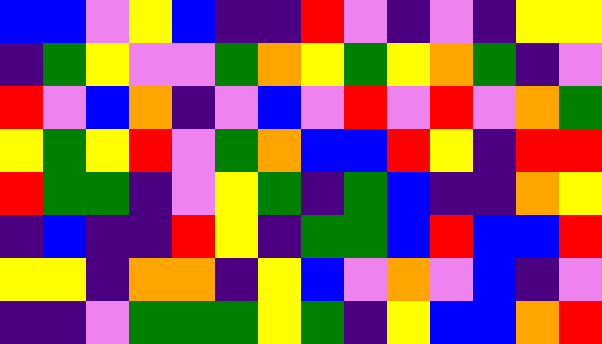[["blue", "blue", "violet", "yellow", "blue", "indigo", "indigo", "red", "violet", "indigo", "violet", "indigo", "yellow", "yellow"], ["indigo", "green", "yellow", "violet", "violet", "green", "orange", "yellow", "green", "yellow", "orange", "green", "indigo", "violet"], ["red", "violet", "blue", "orange", "indigo", "violet", "blue", "violet", "red", "violet", "red", "violet", "orange", "green"], ["yellow", "green", "yellow", "red", "violet", "green", "orange", "blue", "blue", "red", "yellow", "indigo", "red", "red"], ["red", "green", "green", "indigo", "violet", "yellow", "green", "indigo", "green", "blue", "indigo", "indigo", "orange", "yellow"], ["indigo", "blue", "indigo", "indigo", "red", "yellow", "indigo", "green", "green", "blue", "red", "blue", "blue", "red"], ["yellow", "yellow", "indigo", "orange", "orange", "indigo", "yellow", "blue", "violet", "orange", "violet", "blue", "indigo", "violet"], ["indigo", "indigo", "violet", "green", "green", "green", "yellow", "green", "indigo", "yellow", "blue", "blue", "orange", "red"]]